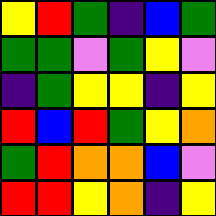[["yellow", "red", "green", "indigo", "blue", "green"], ["green", "green", "violet", "green", "yellow", "violet"], ["indigo", "green", "yellow", "yellow", "indigo", "yellow"], ["red", "blue", "red", "green", "yellow", "orange"], ["green", "red", "orange", "orange", "blue", "violet"], ["red", "red", "yellow", "orange", "indigo", "yellow"]]